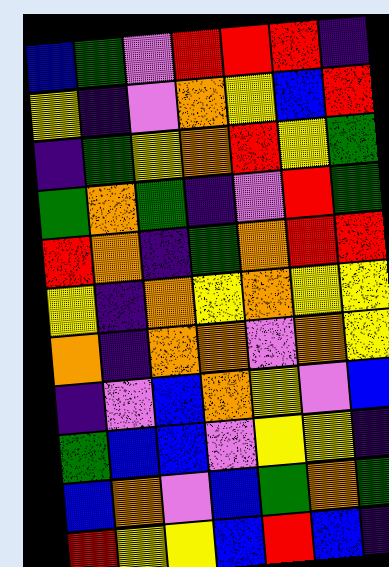[["blue", "green", "violet", "red", "red", "red", "indigo"], ["yellow", "indigo", "violet", "orange", "yellow", "blue", "red"], ["indigo", "green", "yellow", "orange", "red", "yellow", "green"], ["green", "orange", "green", "indigo", "violet", "red", "green"], ["red", "orange", "indigo", "green", "orange", "red", "red"], ["yellow", "indigo", "orange", "yellow", "orange", "yellow", "yellow"], ["orange", "indigo", "orange", "orange", "violet", "orange", "yellow"], ["indigo", "violet", "blue", "orange", "yellow", "violet", "blue"], ["green", "blue", "blue", "violet", "yellow", "yellow", "indigo"], ["blue", "orange", "violet", "blue", "green", "orange", "green"], ["red", "yellow", "yellow", "blue", "red", "blue", "indigo"]]